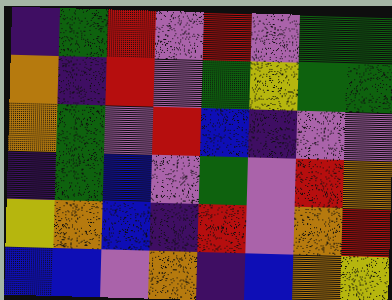[["indigo", "green", "red", "violet", "red", "violet", "green", "green"], ["orange", "indigo", "red", "violet", "green", "yellow", "green", "green"], ["orange", "green", "violet", "red", "blue", "indigo", "violet", "violet"], ["indigo", "green", "blue", "violet", "green", "violet", "red", "orange"], ["yellow", "orange", "blue", "indigo", "red", "violet", "orange", "red"], ["blue", "blue", "violet", "orange", "indigo", "blue", "orange", "yellow"]]